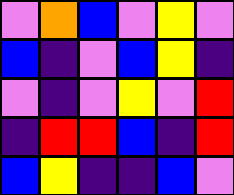[["violet", "orange", "blue", "violet", "yellow", "violet"], ["blue", "indigo", "violet", "blue", "yellow", "indigo"], ["violet", "indigo", "violet", "yellow", "violet", "red"], ["indigo", "red", "red", "blue", "indigo", "red"], ["blue", "yellow", "indigo", "indigo", "blue", "violet"]]